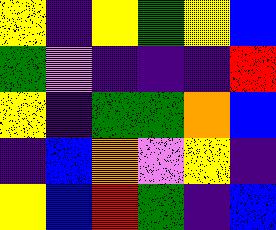[["yellow", "indigo", "yellow", "green", "yellow", "blue"], ["green", "violet", "indigo", "indigo", "indigo", "red"], ["yellow", "indigo", "green", "green", "orange", "blue"], ["indigo", "blue", "orange", "violet", "yellow", "indigo"], ["yellow", "blue", "red", "green", "indigo", "blue"]]